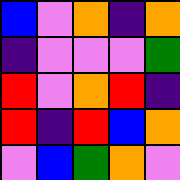[["blue", "violet", "orange", "indigo", "orange"], ["indigo", "violet", "violet", "violet", "green"], ["red", "violet", "orange", "red", "indigo"], ["red", "indigo", "red", "blue", "orange"], ["violet", "blue", "green", "orange", "violet"]]